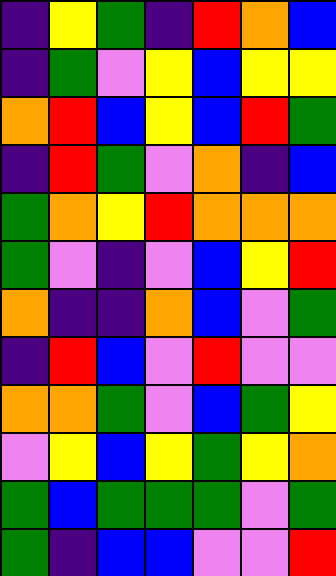[["indigo", "yellow", "green", "indigo", "red", "orange", "blue"], ["indigo", "green", "violet", "yellow", "blue", "yellow", "yellow"], ["orange", "red", "blue", "yellow", "blue", "red", "green"], ["indigo", "red", "green", "violet", "orange", "indigo", "blue"], ["green", "orange", "yellow", "red", "orange", "orange", "orange"], ["green", "violet", "indigo", "violet", "blue", "yellow", "red"], ["orange", "indigo", "indigo", "orange", "blue", "violet", "green"], ["indigo", "red", "blue", "violet", "red", "violet", "violet"], ["orange", "orange", "green", "violet", "blue", "green", "yellow"], ["violet", "yellow", "blue", "yellow", "green", "yellow", "orange"], ["green", "blue", "green", "green", "green", "violet", "green"], ["green", "indigo", "blue", "blue", "violet", "violet", "red"]]